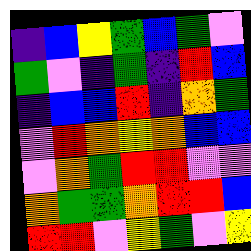[["indigo", "blue", "yellow", "green", "blue", "green", "violet"], ["green", "violet", "indigo", "green", "indigo", "red", "blue"], ["indigo", "blue", "blue", "red", "indigo", "orange", "green"], ["violet", "red", "orange", "yellow", "orange", "blue", "blue"], ["violet", "orange", "green", "red", "red", "violet", "violet"], ["orange", "green", "green", "orange", "red", "red", "blue"], ["red", "red", "violet", "yellow", "green", "violet", "yellow"]]